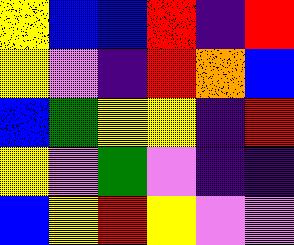[["yellow", "blue", "blue", "red", "indigo", "red"], ["yellow", "violet", "indigo", "red", "orange", "blue"], ["blue", "green", "yellow", "yellow", "indigo", "red"], ["yellow", "violet", "green", "violet", "indigo", "indigo"], ["blue", "yellow", "red", "yellow", "violet", "violet"]]